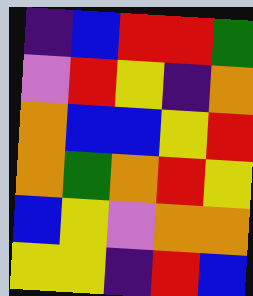[["indigo", "blue", "red", "red", "green"], ["violet", "red", "yellow", "indigo", "orange"], ["orange", "blue", "blue", "yellow", "red"], ["orange", "green", "orange", "red", "yellow"], ["blue", "yellow", "violet", "orange", "orange"], ["yellow", "yellow", "indigo", "red", "blue"]]